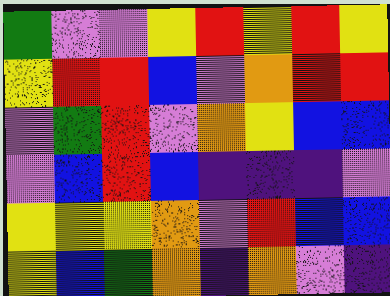[["green", "violet", "violet", "yellow", "red", "yellow", "red", "yellow"], ["yellow", "red", "red", "blue", "violet", "orange", "red", "red"], ["violet", "green", "red", "violet", "orange", "yellow", "blue", "blue"], ["violet", "blue", "red", "blue", "indigo", "indigo", "indigo", "violet"], ["yellow", "yellow", "yellow", "orange", "violet", "red", "blue", "blue"], ["yellow", "blue", "green", "orange", "indigo", "orange", "violet", "indigo"]]